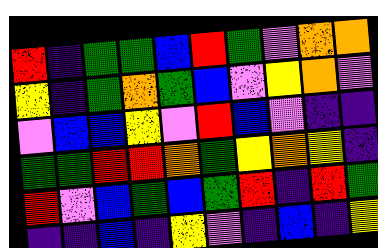[["red", "indigo", "green", "green", "blue", "red", "green", "violet", "orange", "orange"], ["yellow", "indigo", "green", "orange", "green", "blue", "violet", "yellow", "orange", "violet"], ["violet", "blue", "blue", "yellow", "violet", "red", "blue", "violet", "indigo", "indigo"], ["green", "green", "red", "red", "orange", "green", "yellow", "orange", "yellow", "indigo"], ["red", "violet", "blue", "green", "blue", "green", "red", "indigo", "red", "green"], ["indigo", "indigo", "blue", "indigo", "yellow", "violet", "indigo", "blue", "indigo", "yellow"]]